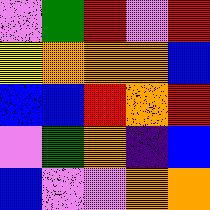[["violet", "green", "red", "violet", "red"], ["yellow", "orange", "orange", "orange", "blue"], ["blue", "blue", "red", "orange", "red"], ["violet", "green", "orange", "indigo", "blue"], ["blue", "violet", "violet", "orange", "orange"]]